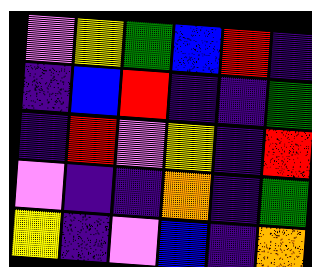[["violet", "yellow", "green", "blue", "red", "indigo"], ["indigo", "blue", "red", "indigo", "indigo", "green"], ["indigo", "red", "violet", "yellow", "indigo", "red"], ["violet", "indigo", "indigo", "orange", "indigo", "green"], ["yellow", "indigo", "violet", "blue", "indigo", "orange"]]